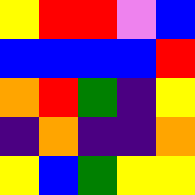[["yellow", "red", "red", "violet", "blue"], ["blue", "blue", "blue", "blue", "red"], ["orange", "red", "green", "indigo", "yellow"], ["indigo", "orange", "indigo", "indigo", "orange"], ["yellow", "blue", "green", "yellow", "yellow"]]